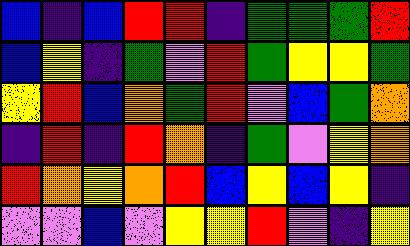[["blue", "indigo", "blue", "red", "red", "indigo", "green", "green", "green", "red"], ["blue", "yellow", "indigo", "green", "violet", "red", "green", "yellow", "yellow", "green"], ["yellow", "red", "blue", "orange", "green", "red", "violet", "blue", "green", "orange"], ["indigo", "red", "indigo", "red", "orange", "indigo", "green", "violet", "yellow", "orange"], ["red", "orange", "yellow", "orange", "red", "blue", "yellow", "blue", "yellow", "indigo"], ["violet", "violet", "blue", "violet", "yellow", "yellow", "red", "violet", "indigo", "yellow"]]